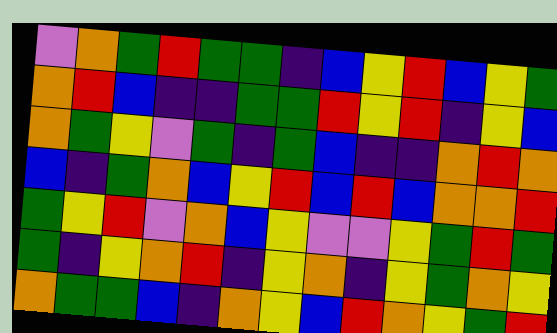[["violet", "orange", "green", "red", "green", "green", "indigo", "blue", "yellow", "red", "blue", "yellow", "green"], ["orange", "red", "blue", "indigo", "indigo", "green", "green", "red", "yellow", "red", "indigo", "yellow", "blue"], ["orange", "green", "yellow", "violet", "green", "indigo", "green", "blue", "indigo", "indigo", "orange", "red", "orange"], ["blue", "indigo", "green", "orange", "blue", "yellow", "red", "blue", "red", "blue", "orange", "orange", "red"], ["green", "yellow", "red", "violet", "orange", "blue", "yellow", "violet", "violet", "yellow", "green", "red", "green"], ["green", "indigo", "yellow", "orange", "red", "indigo", "yellow", "orange", "indigo", "yellow", "green", "orange", "yellow"], ["orange", "green", "green", "blue", "indigo", "orange", "yellow", "blue", "red", "orange", "yellow", "green", "red"]]